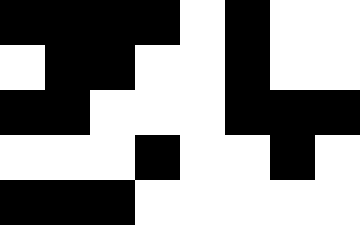[["black", "black", "black", "black", "white", "black", "white", "white"], ["white", "black", "black", "white", "white", "black", "white", "white"], ["black", "black", "white", "white", "white", "black", "black", "black"], ["white", "white", "white", "black", "white", "white", "black", "white"], ["black", "black", "black", "white", "white", "white", "white", "white"]]